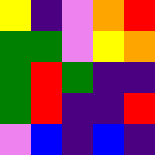[["yellow", "indigo", "violet", "orange", "red"], ["green", "green", "violet", "yellow", "orange"], ["green", "red", "green", "indigo", "indigo"], ["green", "red", "indigo", "indigo", "red"], ["violet", "blue", "indigo", "blue", "indigo"]]